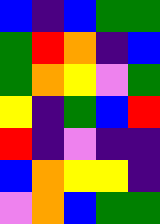[["blue", "indigo", "blue", "green", "green"], ["green", "red", "orange", "indigo", "blue"], ["green", "orange", "yellow", "violet", "green"], ["yellow", "indigo", "green", "blue", "red"], ["red", "indigo", "violet", "indigo", "indigo"], ["blue", "orange", "yellow", "yellow", "indigo"], ["violet", "orange", "blue", "green", "green"]]